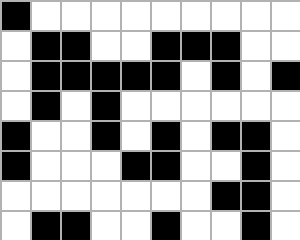[["black", "white", "white", "white", "white", "white", "white", "white", "white", "white"], ["white", "black", "black", "white", "white", "black", "black", "black", "white", "white"], ["white", "black", "black", "black", "black", "black", "white", "black", "white", "black"], ["white", "black", "white", "black", "white", "white", "white", "white", "white", "white"], ["black", "white", "white", "black", "white", "black", "white", "black", "black", "white"], ["black", "white", "white", "white", "black", "black", "white", "white", "black", "white"], ["white", "white", "white", "white", "white", "white", "white", "black", "black", "white"], ["white", "black", "black", "white", "white", "black", "white", "white", "black", "white"]]